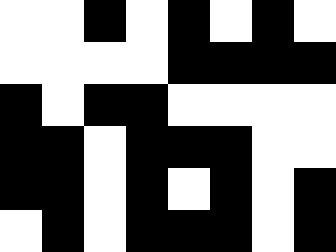[["white", "white", "black", "white", "black", "white", "black", "white"], ["white", "white", "white", "white", "black", "black", "black", "black"], ["black", "white", "black", "black", "white", "white", "white", "white"], ["black", "black", "white", "black", "black", "black", "white", "white"], ["black", "black", "white", "black", "white", "black", "white", "black"], ["white", "black", "white", "black", "black", "black", "white", "black"]]